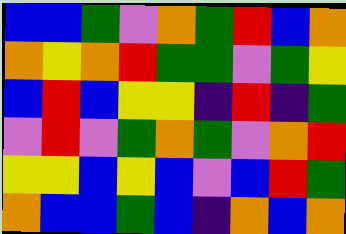[["blue", "blue", "green", "violet", "orange", "green", "red", "blue", "orange"], ["orange", "yellow", "orange", "red", "green", "green", "violet", "green", "yellow"], ["blue", "red", "blue", "yellow", "yellow", "indigo", "red", "indigo", "green"], ["violet", "red", "violet", "green", "orange", "green", "violet", "orange", "red"], ["yellow", "yellow", "blue", "yellow", "blue", "violet", "blue", "red", "green"], ["orange", "blue", "blue", "green", "blue", "indigo", "orange", "blue", "orange"]]